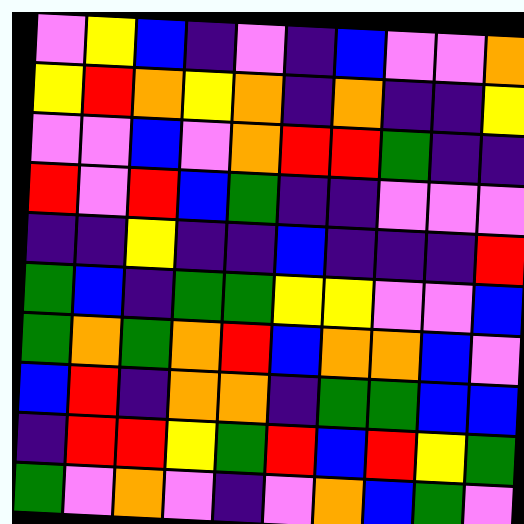[["violet", "yellow", "blue", "indigo", "violet", "indigo", "blue", "violet", "violet", "orange"], ["yellow", "red", "orange", "yellow", "orange", "indigo", "orange", "indigo", "indigo", "yellow"], ["violet", "violet", "blue", "violet", "orange", "red", "red", "green", "indigo", "indigo"], ["red", "violet", "red", "blue", "green", "indigo", "indigo", "violet", "violet", "violet"], ["indigo", "indigo", "yellow", "indigo", "indigo", "blue", "indigo", "indigo", "indigo", "red"], ["green", "blue", "indigo", "green", "green", "yellow", "yellow", "violet", "violet", "blue"], ["green", "orange", "green", "orange", "red", "blue", "orange", "orange", "blue", "violet"], ["blue", "red", "indigo", "orange", "orange", "indigo", "green", "green", "blue", "blue"], ["indigo", "red", "red", "yellow", "green", "red", "blue", "red", "yellow", "green"], ["green", "violet", "orange", "violet", "indigo", "violet", "orange", "blue", "green", "violet"]]